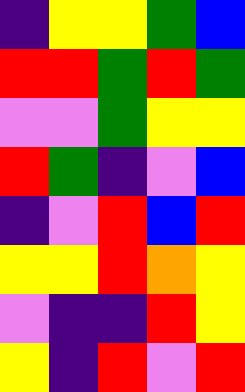[["indigo", "yellow", "yellow", "green", "blue"], ["red", "red", "green", "red", "green"], ["violet", "violet", "green", "yellow", "yellow"], ["red", "green", "indigo", "violet", "blue"], ["indigo", "violet", "red", "blue", "red"], ["yellow", "yellow", "red", "orange", "yellow"], ["violet", "indigo", "indigo", "red", "yellow"], ["yellow", "indigo", "red", "violet", "red"]]